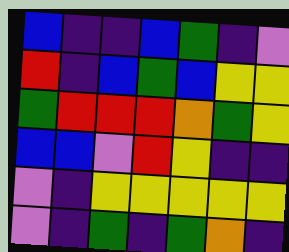[["blue", "indigo", "indigo", "blue", "green", "indigo", "violet"], ["red", "indigo", "blue", "green", "blue", "yellow", "yellow"], ["green", "red", "red", "red", "orange", "green", "yellow"], ["blue", "blue", "violet", "red", "yellow", "indigo", "indigo"], ["violet", "indigo", "yellow", "yellow", "yellow", "yellow", "yellow"], ["violet", "indigo", "green", "indigo", "green", "orange", "indigo"]]